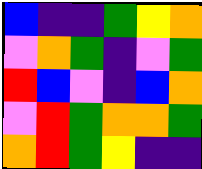[["blue", "indigo", "indigo", "green", "yellow", "orange"], ["violet", "orange", "green", "indigo", "violet", "green"], ["red", "blue", "violet", "indigo", "blue", "orange"], ["violet", "red", "green", "orange", "orange", "green"], ["orange", "red", "green", "yellow", "indigo", "indigo"]]